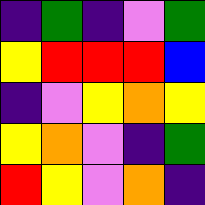[["indigo", "green", "indigo", "violet", "green"], ["yellow", "red", "red", "red", "blue"], ["indigo", "violet", "yellow", "orange", "yellow"], ["yellow", "orange", "violet", "indigo", "green"], ["red", "yellow", "violet", "orange", "indigo"]]